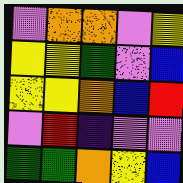[["violet", "orange", "orange", "violet", "yellow"], ["yellow", "yellow", "green", "violet", "blue"], ["yellow", "yellow", "orange", "blue", "red"], ["violet", "red", "indigo", "violet", "violet"], ["green", "green", "orange", "yellow", "blue"]]